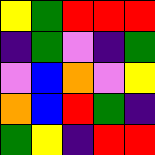[["yellow", "green", "red", "red", "red"], ["indigo", "green", "violet", "indigo", "green"], ["violet", "blue", "orange", "violet", "yellow"], ["orange", "blue", "red", "green", "indigo"], ["green", "yellow", "indigo", "red", "red"]]